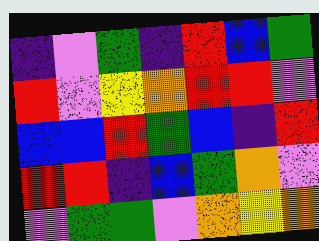[["indigo", "violet", "green", "indigo", "red", "blue", "green"], ["red", "violet", "yellow", "orange", "red", "red", "violet"], ["blue", "blue", "red", "green", "blue", "indigo", "red"], ["red", "red", "indigo", "blue", "green", "orange", "violet"], ["violet", "green", "green", "violet", "orange", "yellow", "orange"]]